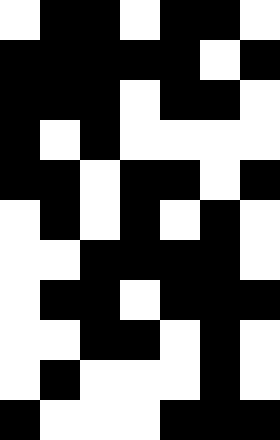[["white", "black", "black", "white", "black", "black", "white"], ["black", "black", "black", "black", "black", "white", "black"], ["black", "black", "black", "white", "black", "black", "white"], ["black", "white", "black", "white", "white", "white", "white"], ["black", "black", "white", "black", "black", "white", "black"], ["white", "black", "white", "black", "white", "black", "white"], ["white", "white", "black", "black", "black", "black", "white"], ["white", "black", "black", "white", "black", "black", "black"], ["white", "white", "black", "black", "white", "black", "white"], ["white", "black", "white", "white", "white", "black", "white"], ["black", "white", "white", "white", "black", "black", "black"]]